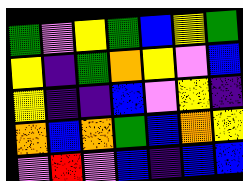[["green", "violet", "yellow", "green", "blue", "yellow", "green"], ["yellow", "indigo", "green", "orange", "yellow", "violet", "blue"], ["yellow", "indigo", "indigo", "blue", "violet", "yellow", "indigo"], ["orange", "blue", "orange", "green", "blue", "orange", "yellow"], ["violet", "red", "violet", "blue", "indigo", "blue", "blue"]]